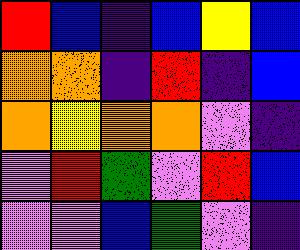[["red", "blue", "indigo", "blue", "yellow", "blue"], ["orange", "orange", "indigo", "red", "indigo", "blue"], ["orange", "yellow", "orange", "orange", "violet", "indigo"], ["violet", "red", "green", "violet", "red", "blue"], ["violet", "violet", "blue", "green", "violet", "indigo"]]